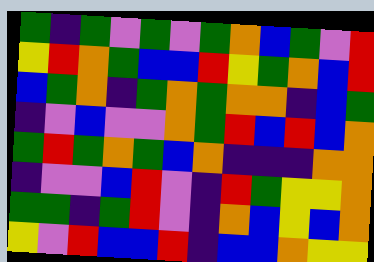[["green", "indigo", "green", "violet", "green", "violet", "green", "orange", "blue", "green", "violet", "red"], ["yellow", "red", "orange", "green", "blue", "blue", "red", "yellow", "green", "orange", "blue", "red"], ["blue", "green", "orange", "indigo", "green", "orange", "green", "orange", "orange", "indigo", "blue", "green"], ["indigo", "violet", "blue", "violet", "violet", "orange", "green", "red", "blue", "red", "blue", "orange"], ["green", "red", "green", "orange", "green", "blue", "orange", "indigo", "indigo", "indigo", "orange", "orange"], ["indigo", "violet", "violet", "blue", "red", "violet", "indigo", "red", "green", "yellow", "yellow", "orange"], ["green", "green", "indigo", "green", "red", "violet", "indigo", "orange", "blue", "yellow", "blue", "orange"], ["yellow", "violet", "red", "blue", "blue", "red", "indigo", "blue", "blue", "orange", "yellow", "yellow"]]